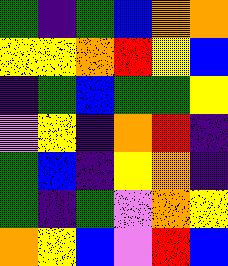[["green", "indigo", "green", "blue", "orange", "orange"], ["yellow", "yellow", "orange", "red", "yellow", "blue"], ["indigo", "green", "blue", "green", "green", "yellow"], ["violet", "yellow", "indigo", "orange", "red", "indigo"], ["green", "blue", "indigo", "yellow", "orange", "indigo"], ["green", "indigo", "green", "violet", "orange", "yellow"], ["orange", "yellow", "blue", "violet", "red", "blue"]]